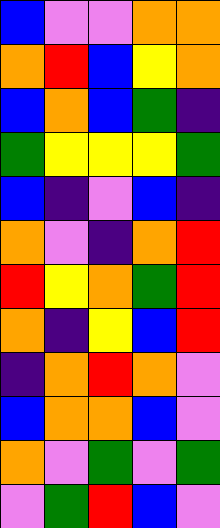[["blue", "violet", "violet", "orange", "orange"], ["orange", "red", "blue", "yellow", "orange"], ["blue", "orange", "blue", "green", "indigo"], ["green", "yellow", "yellow", "yellow", "green"], ["blue", "indigo", "violet", "blue", "indigo"], ["orange", "violet", "indigo", "orange", "red"], ["red", "yellow", "orange", "green", "red"], ["orange", "indigo", "yellow", "blue", "red"], ["indigo", "orange", "red", "orange", "violet"], ["blue", "orange", "orange", "blue", "violet"], ["orange", "violet", "green", "violet", "green"], ["violet", "green", "red", "blue", "violet"]]